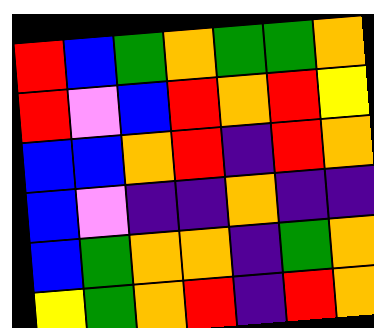[["red", "blue", "green", "orange", "green", "green", "orange"], ["red", "violet", "blue", "red", "orange", "red", "yellow"], ["blue", "blue", "orange", "red", "indigo", "red", "orange"], ["blue", "violet", "indigo", "indigo", "orange", "indigo", "indigo"], ["blue", "green", "orange", "orange", "indigo", "green", "orange"], ["yellow", "green", "orange", "red", "indigo", "red", "orange"]]